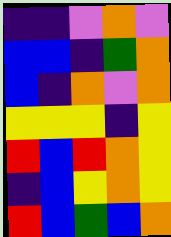[["indigo", "indigo", "violet", "orange", "violet"], ["blue", "blue", "indigo", "green", "orange"], ["blue", "indigo", "orange", "violet", "orange"], ["yellow", "yellow", "yellow", "indigo", "yellow"], ["red", "blue", "red", "orange", "yellow"], ["indigo", "blue", "yellow", "orange", "yellow"], ["red", "blue", "green", "blue", "orange"]]